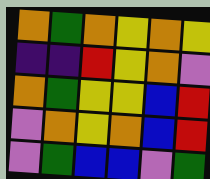[["orange", "green", "orange", "yellow", "orange", "yellow"], ["indigo", "indigo", "red", "yellow", "orange", "violet"], ["orange", "green", "yellow", "yellow", "blue", "red"], ["violet", "orange", "yellow", "orange", "blue", "red"], ["violet", "green", "blue", "blue", "violet", "green"]]